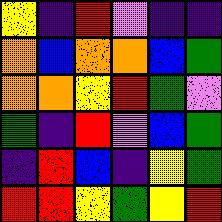[["yellow", "indigo", "red", "violet", "indigo", "indigo"], ["orange", "blue", "orange", "orange", "blue", "green"], ["orange", "orange", "yellow", "red", "green", "violet"], ["green", "indigo", "red", "violet", "blue", "green"], ["indigo", "red", "blue", "indigo", "yellow", "green"], ["red", "red", "yellow", "green", "yellow", "red"]]